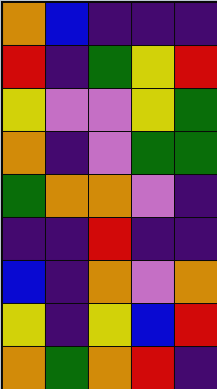[["orange", "blue", "indigo", "indigo", "indigo"], ["red", "indigo", "green", "yellow", "red"], ["yellow", "violet", "violet", "yellow", "green"], ["orange", "indigo", "violet", "green", "green"], ["green", "orange", "orange", "violet", "indigo"], ["indigo", "indigo", "red", "indigo", "indigo"], ["blue", "indigo", "orange", "violet", "orange"], ["yellow", "indigo", "yellow", "blue", "red"], ["orange", "green", "orange", "red", "indigo"]]